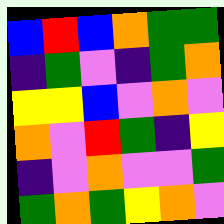[["blue", "red", "blue", "orange", "green", "green"], ["indigo", "green", "violet", "indigo", "green", "orange"], ["yellow", "yellow", "blue", "violet", "orange", "violet"], ["orange", "violet", "red", "green", "indigo", "yellow"], ["indigo", "violet", "orange", "violet", "violet", "green"], ["green", "orange", "green", "yellow", "orange", "violet"]]